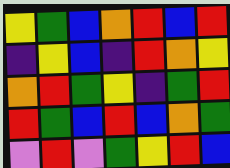[["yellow", "green", "blue", "orange", "red", "blue", "red"], ["indigo", "yellow", "blue", "indigo", "red", "orange", "yellow"], ["orange", "red", "green", "yellow", "indigo", "green", "red"], ["red", "green", "blue", "red", "blue", "orange", "green"], ["violet", "red", "violet", "green", "yellow", "red", "blue"]]